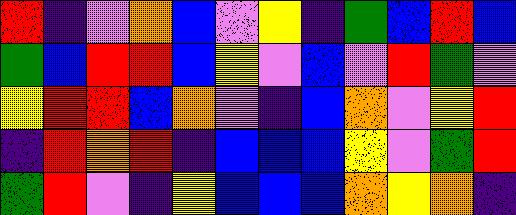[["red", "indigo", "violet", "orange", "blue", "violet", "yellow", "indigo", "green", "blue", "red", "blue"], ["green", "blue", "red", "red", "blue", "yellow", "violet", "blue", "violet", "red", "green", "violet"], ["yellow", "red", "red", "blue", "orange", "violet", "indigo", "blue", "orange", "violet", "yellow", "red"], ["indigo", "red", "orange", "red", "indigo", "blue", "blue", "blue", "yellow", "violet", "green", "red"], ["green", "red", "violet", "indigo", "yellow", "blue", "blue", "blue", "orange", "yellow", "orange", "indigo"]]